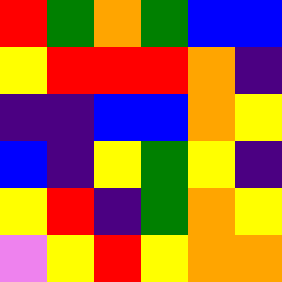[["red", "green", "orange", "green", "blue", "blue"], ["yellow", "red", "red", "red", "orange", "indigo"], ["indigo", "indigo", "blue", "blue", "orange", "yellow"], ["blue", "indigo", "yellow", "green", "yellow", "indigo"], ["yellow", "red", "indigo", "green", "orange", "yellow"], ["violet", "yellow", "red", "yellow", "orange", "orange"]]